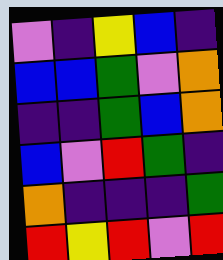[["violet", "indigo", "yellow", "blue", "indigo"], ["blue", "blue", "green", "violet", "orange"], ["indigo", "indigo", "green", "blue", "orange"], ["blue", "violet", "red", "green", "indigo"], ["orange", "indigo", "indigo", "indigo", "green"], ["red", "yellow", "red", "violet", "red"]]